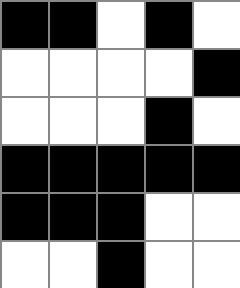[["black", "black", "white", "black", "white"], ["white", "white", "white", "white", "black"], ["white", "white", "white", "black", "white"], ["black", "black", "black", "black", "black"], ["black", "black", "black", "white", "white"], ["white", "white", "black", "white", "white"]]